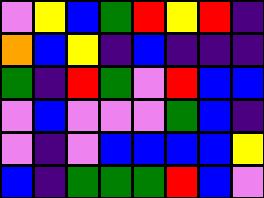[["violet", "yellow", "blue", "green", "red", "yellow", "red", "indigo"], ["orange", "blue", "yellow", "indigo", "blue", "indigo", "indigo", "indigo"], ["green", "indigo", "red", "green", "violet", "red", "blue", "blue"], ["violet", "blue", "violet", "violet", "violet", "green", "blue", "indigo"], ["violet", "indigo", "violet", "blue", "blue", "blue", "blue", "yellow"], ["blue", "indigo", "green", "green", "green", "red", "blue", "violet"]]